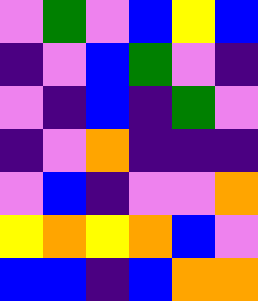[["violet", "green", "violet", "blue", "yellow", "blue"], ["indigo", "violet", "blue", "green", "violet", "indigo"], ["violet", "indigo", "blue", "indigo", "green", "violet"], ["indigo", "violet", "orange", "indigo", "indigo", "indigo"], ["violet", "blue", "indigo", "violet", "violet", "orange"], ["yellow", "orange", "yellow", "orange", "blue", "violet"], ["blue", "blue", "indigo", "blue", "orange", "orange"]]